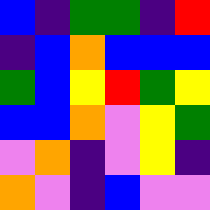[["blue", "indigo", "green", "green", "indigo", "red"], ["indigo", "blue", "orange", "blue", "blue", "blue"], ["green", "blue", "yellow", "red", "green", "yellow"], ["blue", "blue", "orange", "violet", "yellow", "green"], ["violet", "orange", "indigo", "violet", "yellow", "indigo"], ["orange", "violet", "indigo", "blue", "violet", "violet"]]